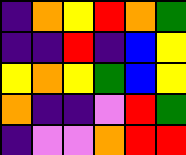[["indigo", "orange", "yellow", "red", "orange", "green"], ["indigo", "indigo", "red", "indigo", "blue", "yellow"], ["yellow", "orange", "yellow", "green", "blue", "yellow"], ["orange", "indigo", "indigo", "violet", "red", "green"], ["indigo", "violet", "violet", "orange", "red", "red"]]